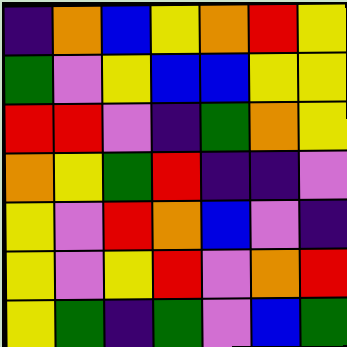[["indigo", "orange", "blue", "yellow", "orange", "red", "yellow"], ["green", "violet", "yellow", "blue", "blue", "yellow", "yellow"], ["red", "red", "violet", "indigo", "green", "orange", "yellow"], ["orange", "yellow", "green", "red", "indigo", "indigo", "violet"], ["yellow", "violet", "red", "orange", "blue", "violet", "indigo"], ["yellow", "violet", "yellow", "red", "violet", "orange", "red"], ["yellow", "green", "indigo", "green", "violet", "blue", "green"]]